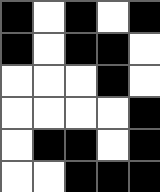[["black", "white", "black", "white", "black"], ["black", "white", "black", "black", "white"], ["white", "white", "white", "black", "white"], ["white", "white", "white", "white", "black"], ["white", "black", "black", "white", "black"], ["white", "white", "black", "black", "black"]]